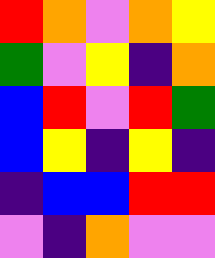[["red", "orange", "violet", "orange", "yellow"], ["green", "violet", "yellow", "indigo", "orange"], ["blue", "red", "violet", "red", "green"], ["blue", "yellow", "indigo", "yellow", "indigo"], ["indigo", "blue", "blue", "red", "red"], ["violet", "indigo", "orange", "violet", "violet"]]